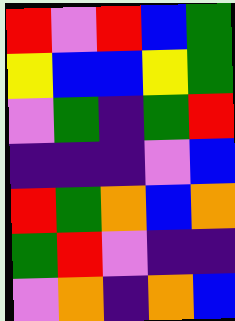[["red", "violet", "red", "blue", "green"], ["yellow", "blue", "blue", "yellow", "green"], ["violet", "green", "indigo", "green", "red"], ["indigo", "indigo", "indigo", "violet", "blue"], ["red", "green", "orange", "blue", "orange"], ["green", "red", "violet", "indigo", "indigo"], ["violet", "orange", "indigo", "orange", "blue"]]